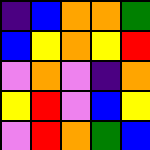[["indigo", "blue", "orange", "orange", "green"], ["blue", "yellow", "orange", "yellow", "red"], ["violet", "orange", "violet", "indigo", "orange"], ["yellow", "red", "violet", "blue", "yellow"], ["violet", "red", "orange", "green", "blue"]]